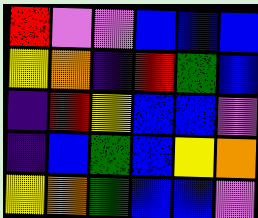[["red", "violet", "violet", "blue", "blue", "blue"], ["yellow", "orange", "indigo", "red", "green", "blue"], ["indigo", "red", "yellow", "blue", "blue", "violet"], ["indigo", "blue", "green", "blue", "yellow", "orange"], ["yellow", "orange", "green", "blue", "blue", "violet"]]